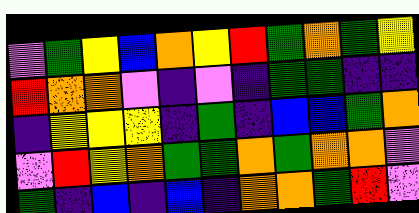[["violet", "green", "yellow", "blue", "orange", "yellow", "red", "green", "orange", "green", "yellow"], ["red", "orange", "orange", "violet", "indigo", "violet", "indigo", "green", "green", "indigo", "indigo"], ["indigo", "yellow", "yellow", "yellow", "indigo", "green", "indigo", "blue", "blue", "green", "orange"], ["violet", "red", "yellow", "orange", "green", "green", "orange", "green", "orange", "orange", "violet"], ["green", "indigo", "blue", "indigo", "blue", "indigo", "orange", "orange", "green", "red", "violet"]]